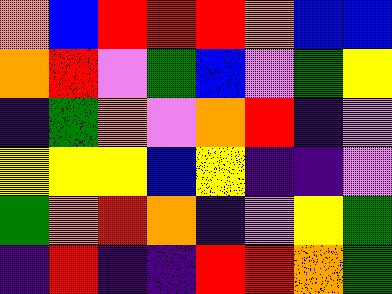[["orange", "blue", "red", "red", "red", "orange", "blue", "blue"], ["orange", "red", "violet", "green", "blue", "violet", "green", "yellow"], ["indigo", "green", "orange", "violet", "orange", "red", "indigo", "violet"], ["yellow", "yellow", "yellow", "blue", "yellow", "indigo", "indigo", "violet"], ["green", "orange", "red", "orange", "indigo", "violet", "yellow", "green"], ["indigo", "red", "indigo", "indigo", "red", "red", "orange", "green"]]